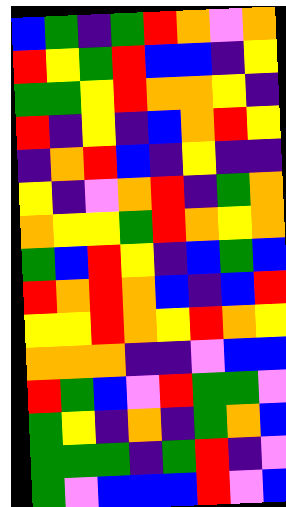[["blue", "green", "indigo", "green", "red", "orange", "violet", "orange"], ["red", "yellow", "green", "red", "blue", "blue", "indigo", "yellow"], ["green", "green", "yellow", "red", "orange", "orange", "yellow", "indigo"], ["red", "indigo", "yellow", "indigo", "blue", "orange", "red", "yellow"], ["indigo", "orange", "red", "blue", "indigo", "yellow", "indigo", "indigo"], ["yellow", "indigo", "violet", "orange", "red", "indigo", "green", "orange"], ["orange", "yellow", "yellow", "green", "red", "orange", "yellow", "orange"], ["green", "blue", "red", "yellow", "indigo", "blue", "green", "blue"], ["red", "orange", "red", "orange", "blue", "indigo", "blue", "red"], ["yellow", "yellow", "red", "orange", "yellow", "red", "orange", "yellow"], ["orange", "orange", "orange", "indigo", "indigo", "violet", "blue", "blue"], ["red", "green", "blue", "violet", "red", "green", "green", "violet"], ["green", "yellow", "indigo", "orange", "indigo", "green", "orange", "blue"], ["green", "green", "green", "indigo", "green", "red", "indigo", "violet"], ["green", "violet", "blue", "blue", "blue", "red", "violet", "blue"]]